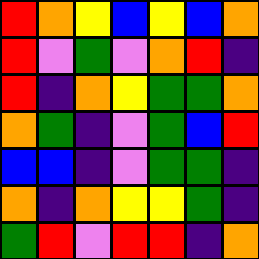[["red", "orange", "yellow", "blue", "yellow", "blue", "orange"], ["red", "violet", "green", "violet", "orange", "red", "indigo"], ["red", "indigo", "orange", "yellow", "green", "green", "orange"], ["orange", "green", "indigo", "violet", "green", "blue", "red"], ["blue", "blue", "indigo", "violet", "green", "green", "indigo"], ["orange", "indigo", "orange", "yellow", "yellow", "green", "indigo"], ["green", "red", "violet", "red", "red", "indigo", "orange"]]